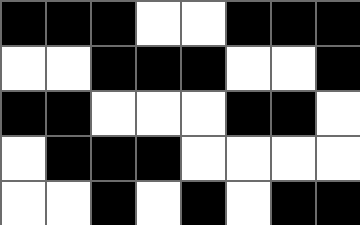[["black", "black", "black", "white", "white", "black", "black", "black"], ["white", "white", "black", "black", "black", "white", "white", "black"], ["black", "black", "white", "white", "white", "black", "black", "white"], ["white", "black", "black", "black", "white", "white", "white", "white"], ["white", "white", "black", "white", "black", "white", "black", "black"]]